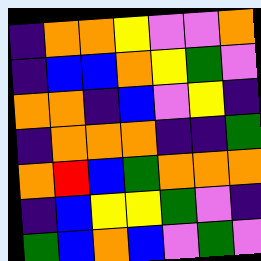[["indigo", "orange", "orange", "yellow", "violet", "violet", "orange"], ["indigo", "blue", "blue", "orange", "yellow", "green", "violet"], ["orange", "orange", "indigo", "blue", "violet", "yellow", "indigo"], ["indigo", "orange", "orange", "orange", "indigo", "indigo", "green"], ["orange", "red", "blue", "green", "orange", "orange", "orange"], ["indigo", "blue", "yellow", "yellow", "green", "violet", "indigo"], ["green", "blue", "orange", "blue", "violet", "green", "violet"]]